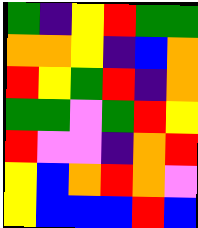[["green", "indigo", "yellow", "red", "green", "green"], ["orange", "orange", "yellow", "indigo", "blue", "orange"], ["red", "yellow", "green", "red", "indigo", "orange"], ["green", "green", "violet", "green", "red", "yellow"], ["red", "violet", "violet", "indigo", "orange", "red"], ["yellow", "blue", "orange", "red", "orange", "violet"], ["yellow", "blue", "blue", "blue", "red", "blue"]]